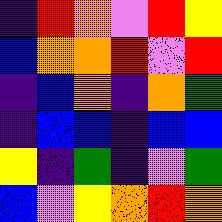[["indigo", "red", "orange", "violet", "red", "yellow"], ["blue", "orange", "orange", "red", "violet", "red"], ["indigo", "blue", "orange", "indigo", "orange", "green"], ["indigo", "blue", "blue", "indigo", "blue", "blue"], ["yellow", "indigo", "green", "indigo", "violet", "green"], ["blue", "violet", "yellow", "orange", "red", "orange"]]